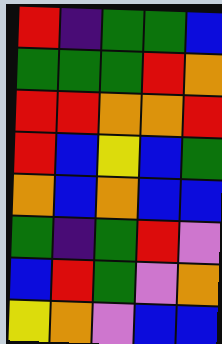[["red", "indigo", "green", "green", "blue"], ["green", "green", "green", "red", "orange"], ["red", "red", "orange", "orange", "red"], ["red", "blue", "yellow", "blue", "green"], ["orange", "blue", "orange", "blue", "blue"], ["green", "indigo", "green", "red", "violet"], ["blue", "red", "green", "violet", "orange"], ["yellow", "orange", "violet", "blue", "blue"]]